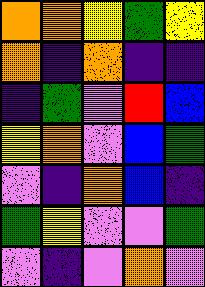[["orange", "orange", "yellow", "green", "yellow"], ["orange", "indigo", "orange", "indigo", "indigo"], ["indigo", "green", "violet", "red", "blue"], ["yellow", "orange", "violet", "blue", "green"], ["violet", "indigo", "orange", "blue", "indigo"], ["green", "yellow", "violet", "violet", "green"], ["violet", "indigo", "violet", "orange", "violet"]]